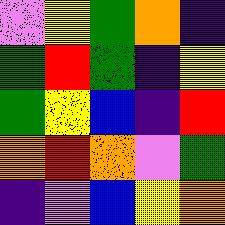[["violet", "yellow", "green", "orange", "indigo"], ["green", "red", "green", "indigo", "yellow"], ["green", "yellow", "blue", "indigo", "red"], ["orange", "red", "orange", "violet", "green"], ["indigo", "violet", "blue", "yellow", "orange"]]